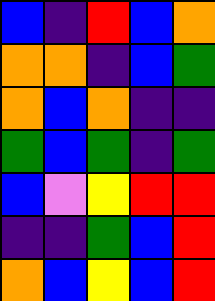[["blue", "indigo", "red", "blue", "orange"], ["orange", "orange", "indigo", "blue", "green"], ["orange", "blue", "orange", "indigo", "indigo"], ["green", "blue", "green", "indigo", "green"], ["blue", "violet", "yellow", "red", "red"], ["indigo", "indigo", "green", "blue", "red"], ["orange", "blue", "yellow", "blue", "red"]]